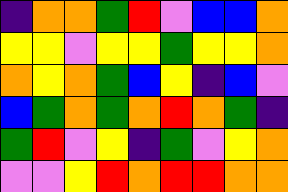[["indigo", "orange", "orange", "green", "red", "violet", "blue", "blue", "orange"], ["yellow", "yellow", "violet", "yellow", "yellow", "green", "yellow", "yellow", "orange"], ["orange", "yellow", "orange", "green", "blue", "yellow", "indigo", "blue", "violet"], ["blue", "green", "orange", "green", "orange", "red", "orange", "green", "indigo"], ["green", "red", "violet", "yellow", "indigo", "green", "violet", "yellow", "orange"], ["violet", "violet", "yellow", "red", "orange", "red", "red", "orange", "orange"]]